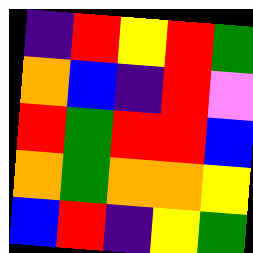[["indigo", "red", "yellow", "red", "green"], ["orange", "blue", "indigo", "red", "violet"], ["red", "green", "red", "red", "blue"], ["orange", "green", "orange", "orange", "yellow"], ["blue", "red", "indigo", "yellow", "green"]]